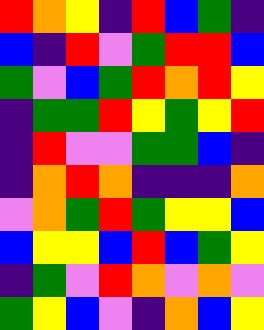[["red", "orange", "yellow", "indigo", "red", "blue", "green", "indigo"], ["blue", "indigo", "red", "violet", "green", "red", "red", "blue"], ["green", "violet", "blue", "green", "red", "orange", "red", "yellow"], ["indigo", "green", "green", "red", "yellow", "green", "yellow", "red"], ["indigo", "red", "violet", "violet", "green", "green", "blue", "indigo"], ["indigo", "orange", "red", "orange", "indigo", "indigo", "indigo", "orange"], ["violet", "orange", "green", "red", "green", "yellow", "yellow", "blue"], ["blue", "yellow", "yellow", "blue", "red", "blue", "green", "yellow"], ["indigo", "green", "violet", "red", "orange", "violet", "orange", "violet"], ["green", "yellow", "blue", "violet", "indigo", "orange", "blue", "yellow"]]